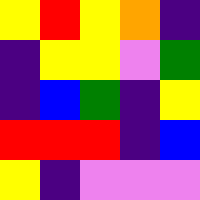[["yellow", "red", "yellow", "orange", "indigo"], ["indigo", "yellow", "yellow", "violet", "green"], ["indigo", "blue", "green", "indigo", "yellow"], ["red", "red", "red", "indigo", "blue"], ["yellow", "indigo", "violet", "violet", "violet"]]